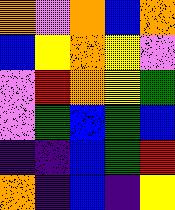[["orange", "violet", "orange", "blue", "orange"], ["blue", "yellow", "orange", "yellow", "violet"], ["violet", "red", "orange", "yellow", "green"], ["violet", "green", "blue", "green", "blue"], ["indigo", "indigo", "blue", "green", "red"], ["orange", "indigo", "blue", "indigo", "yellow"]]